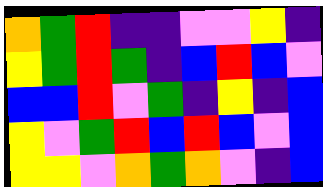[["orange", "green", "red", "indigo", "indigo", "violet", "violet", "yellow", "indigo"], ["yellow", "green", "red", "green", "indigo", "blue", "red", "blue", "violet"], ["blue", "blue", "red", "violet", "green", "indigo", "yellow", "indigo", "blue"], ["yellow", "violet", "green", "red", "blue", "red", "blue", "violet", "blue"], ["yellow", "yellow", "violet", "orange", "green", "orange", "violet", "indigo", "blue"]]